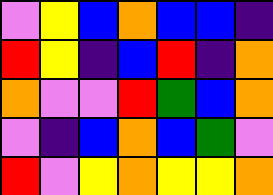[["violet", "yellow", "blue", "orange", "blue", "blue", "indigo"], ["red", "yellow", "indigo", "blue", "red", "indigo", "orange"], ["orange", "violet", "violet", "red", "green", "blue", "orange"], ["violet", "indigo", "blue", "orange", "blue", "green", "violet"], ["red", "violet", "yellow", "orange", "yellow", "yellow", "orange"]]